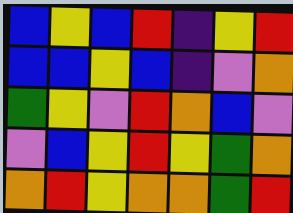[["blue", "yellow", "blue", "red", "indigo", "yellow", "red"], ["blue", "blue", "yellow", "blue", "indigo", "violet", "orange"], ["green", "yellow", "violet", "red", "orange", "blue", "violet"], ["violet", "blue", "yellow", "red", "yellow", "green", "orange"], ["orange", "red", "yellow", "orange", "orange", "green", "red"]]